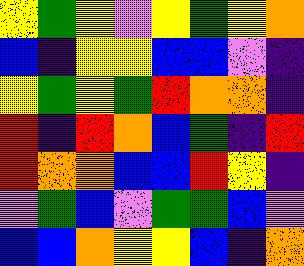[["yellow", "green", "yellow", "violet", "yellow", "green", "yellow", "orange"], ["blue", "indigo", "yellow", "yellow", "blue", "blue", "violet", "indigo"], ["yellow", "green", "yellow", "green", "red", "orange", "orange", "indigo"], ["red", "indigo", "red", "orange", "blue", "green", "indigo", "red"], ["red", "orange", "orange", "blue", "blue", "red", "yellow", "indigo"], ["violet", "green", "blue", "violet", "green", "green", "blue", "violet"], ["blue", "blue", "orange", "yellow", "yellow", "blue", "indigo", "orange"]]